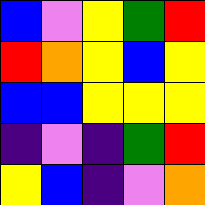[["blue", "violet", "yellow", "green", "red"], ["red", "orange", "yellow", "blue", "yellow"], ["blue", "blue", "yellow", "yellow", "yellow"], ["indigo", "violet", "indigo", "green", "red"], ["yellow", "blue", "indigo", "violet", "orange"]]